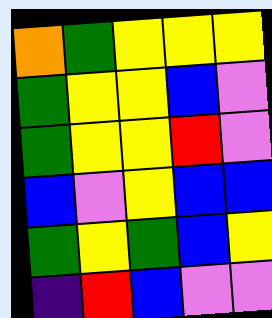[["orange", "green", "yellow", "yellow", "yellow"], ["green", "yellow", "yellow", "blue", "violet"], ["green", "yellow", "yellow", "red", "violet"], ["blue", "violet", "yellow", "blue", "blue"], ["green", "yellow", "green", "blue", "yellow"], ["indigo", "red", "blue", "violet", "violet"]]